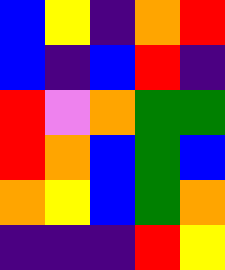[["blue", "yellow", "indigo", "orange", "red"], ["blue", "indigo", "blue", "red", "indigo"], ["red", "violet", "orange", "green", "green"], ["red", "orange", "blue", "green", "blue"], ["orange", "yellow", "blue", "green", "orange"], ["indigo", "indigo", "indigo", "red", "yellow"]]